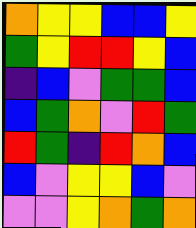[["orange", "yellow", "yellow", "blue", "blue", "yellow"], ["green", "yellow", "red", "red", "yellow", "blue"], ["indigo", "blue", "violet", "green", "green", "blue"], ["blue", "green", "orange", "violet", "red", "green"], ["red", "green", "indigo", "red", "orange", "blue"], ["blue", "violet", "yellow", "yellow", "blue", "violet"], ["violet", "violet", "yellow", "orange", "green", "orange"]]